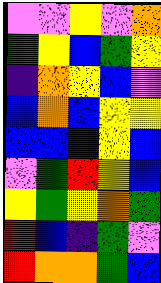[["violet", "violet", "yellow", "violet", "orange"], ["green", "yellow", "blue", "green", "yellow"], ["indigo", "orange", "yellow", "blue", "violet"], ["blue", "orange", "blue", "yellow", "yellow"], ["blue", "blue", "indigo", "yellow", "blue"], ["violet", "green", "red", "yellow", "blue"], ["yellow", "green", "yellow", "orange", "green"], ["red", "blue", "indigo", "green", "violet"], ["red", "orange", "orange", "green", "blue"]]